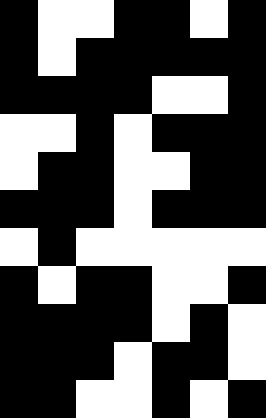[["black", "white", "white", "black", "black", "white", "black"], ["black", "white", "black", "black", "black", "black", "black"], ["black", "black", "black", "black", "white", "white", "black"], ["white", "white", "black", "white", "black", "black", "black"], ["white", "black", "black", "white", "white", "black", "black"], ["black", "black", "black", "white", "black", "black", "black"], ["white", "black", "white", "white", "white", "white", "white"], ["black", "white", "black", "black", "white", "white", "black"], ["black", "black", "black", "black", "white", "black", "white"], ["black", "black", "black", "white", "black", "black", "white"], ["black", "black", "white", "white", "black", "white", "black"]]